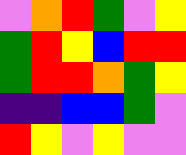[["violet", "orange", "red", "green", "violet", "yellow"], ["green", "red", "yellow", "blue", "red", "red"], ["green", "red", "red", "orange", "green", "yellow"], ["indigo", "indigo", "blue", "blue", "green", "violet"], ["red", "yellow", "violet", "yellow", "violet", "violet"]]